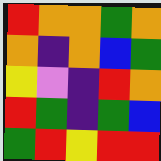[["red", "orange", "orange", "green", "orange"], ["orange", "indigo", "orange", "blue", "green"], ["yellow", "violet", "indigo", "red", "orange"], ["red", "green", "indigo", "green", "blue"], ["green", "red", "yellow", "red", "red"]]